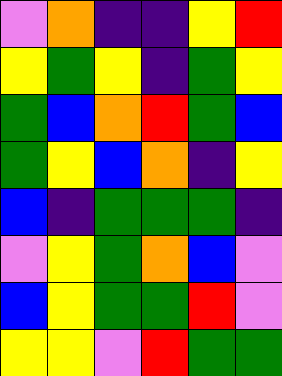[["violet", "orange", "indigo", "indigo", "yellow", "red"], ["yellow", "green", "yellow", "indigo", "green", "yellow"], ["green", "blue", "orange", "red", "green", "blue"], ["green", "yellow", "blue", "orange", "indigo", "yellow"], ["blue", "indigo", "green", "green", "green", "indigo"], ["violet", "yellow", "green", "orange", "blue", "violet"], ["blue", "yellow", "green", "green", "red", "violet"], ["yellow", "yellow", "violet", "red", "green", "green"]]